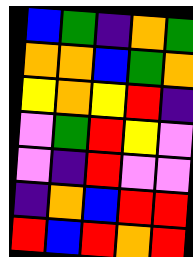[["blue", "green", "indigo", "orange", "green"], ["orange", "orange", "blue", "green", "orange"], ["yellow", "orange", "yellow", "red", "indigo"], ["violet", "green", "red", "yellow", "violet"], ["violet", "indigo", "red", "violet", "violet"], ["indigo", "orange", "blue", "red", "red"], ["red", "blue", "red", "orange", "red"]]